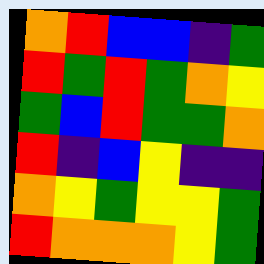[["orange", "red", "blue", "blue", "indigo", "green"], ["red", "green", "red", "green", "orange", "yellow"], ["green", "blue", "red", "green", "green", "orange"], ["red", "indigo", "blue", "yellow", "indigo", "indigo"], ["orange", "yellow", "green", "yellow", "yellow", "green"], ["red", "orange", "orange", "orange", "yellow", "green"]]